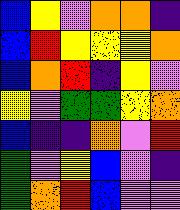[["blue", "yellow", "violet", "orange", "orange", "indigo"], ["blue", "red", "yellow", "yellow", "yellow", "orange"], ["blue", "orange", "red", "indigo", "yellow", "violet"], ["yellow", "violet", "green", "green", "yellow", "orange"], ["blue", "indigo", "indigo", "orange", "violet", "red"], ["green", "violet", "yellow", "blue", "violet", "indigo"], ["green", "orange", "red", "blue", "violet", "violet"]]